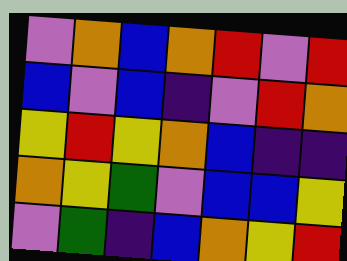[["violet", "orange", "blue", "orange", "red", "violet", "red"], ["blue", "violet", "blue", "indigo", "violet", "red", "orange"], ["yellow", "red", "yellow", "orange", "blue", "indigo", "indigo"], ["orange", "yellow", "green", "violet", "blue", "blue", "yellow"], ["violet", "green", "indigo", "blue", "orange", "yellow", "red"]]